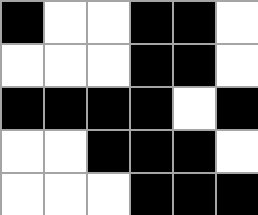[["black", "white", "white", "black", "black", "white"], ["white", "white", "white", "black", "black", "white"], ["black", "black", "black", "black", "white", "black"], ["white", "white", "black", "black", "black", "white"], ["white", "white", "white", "black", "black", "black"]]